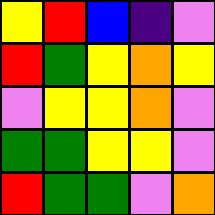[["yellow", "red", "blue", "indigo", "violet"], ["red", "green", "yellow", "orange", "yellow"], ["violet", "yellow", "yellow", "orange", "violet"], ["green", "green", "yellow", "yellow", "violet"], ["red", "green", "green", "violet", "orange"]]